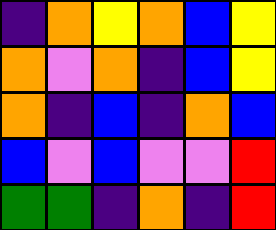[["indigo", "orange", "yellow", "orange", "blue", "yellow"], ["orange", "violet", "orange", "indigo", "blue", "yellow"], ["orange", "indigo", "blue", "indigo", "orange", "blue"], ["blue", "violet", "blue", "violet", "violet", "red"], ["green", "green", "indigo", "orange", "indigo", "red"]]